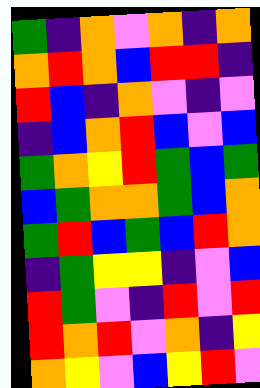[["green", "indigo", "orange", "violet", "orange", "indigo", "orange"], ["orange", "red", "orange", "blue", "red", "red", "indigo"], ["red", "blue", "indigo", "orange", "violet", "indigo", "violet"], ["indigo", "blue", "orange", "red", "blue", "violet", "blue"], ["green", "orange", "yellow", "red", "green", "blue", "green"], ["blue", "green", "orange", "orange", "green", "blue", "orange"], ["green", "red", "blue", "green", "blue", "red", "orange"], ["indigo", "green", "yellow", "yellow", "indigo", "violet", "blue"], ["red", "green", "violet", "indigo", "red", "violet", "red"], ["red", "orange", "red", "violet", "orange", "indigo", "yellow"], ["orange", "yellow", "violet", "blue", "yellow", "red", "violet"]]